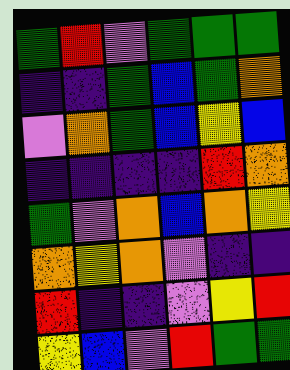[["green", "red", "violet", "green", "green", "green"], ["indigo", "indigo", "green", "blue", "green", "orange"], ["violet", "orange", "green", "blue", "yellow", "blue"], ["indigo", "indigo", "indigo", "indigo", "red", "orange"], ["green", "violet", "orange", "blue", "orange", "yellow"], ["orange", "yellow", "orange", "violet", "indigo", "indigo"], ["red", "indigo", "indigo", "violet", "yellow", "red"], ["yellow", "blue", "violet", "red", "green", "green"]]